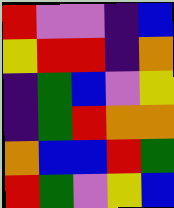[["red", "violet", "violet", "indigo", "blue"], ["yellow", "red", "red", "indigo", "orange"], ["indigo", "green", "blue", "violet", "yellow"], ["indigo", "green", "red", "orange", "orange"], ["orange", "blue", "blue", "red", "green"], ["red", "green", "violet", "yellow", "blue"]]